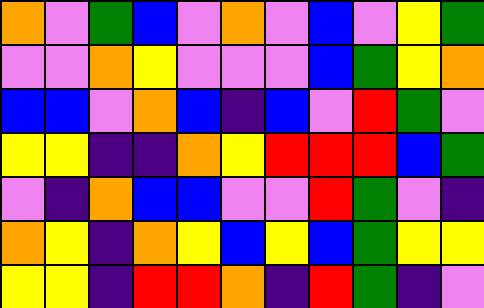[["orange", "violet", "green", "blue", "violet", "orange", "violet", "blue", "violet", "yellow", "green"], ["violet", "violet", "orange", "yellow", "violet", "violet", "violet", "blue", "green", "yellow", "orange"], ["blue", "blue", "violet", "orange", "blue", "indigo", "blue", "violet", "red", "green", "violet"], ["yellow", "yellow", "indigo", "indigo", "orange", "yellow", "red", "red", "red", "blue", "green"], ["violet", "indigo", "orange", "blue", "blue", "violet", "violet", "red", "green", "violet", "indigo"], ["orange", "yellow", "indigo", "orange", "yellow", "blue", "yellow", "blue", "green", "yellow", "yellow"], ["yellow", "yellow", "indigo", "red", "red", "orange", "indigo", "red", "green", "indigo", "violet"]]